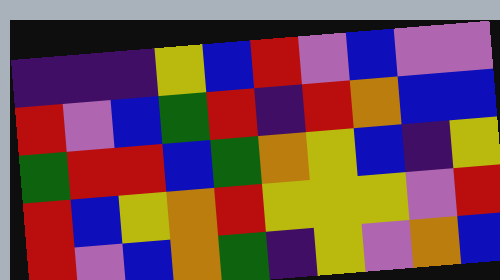[["indigo", "indigo", "indigo", "yellow", "blue", "red", "violet", "blue", "violet", "violet"], ["red", "violet", "blue", "green", "red", "indigo", "red", "orange", "blue", "blue"], ["green", "red", "red", "blue", "green", "orange", "yellow", "blue", "indigo", "yellow"], ["red", "blue", "yellow", "orange", "red", "yellow", "yellow", "yellow", "violet", "red"], ["red", "violet", "blue", "orange", "green", "indigo", "yellow", "violet", "orange", "blue"]]